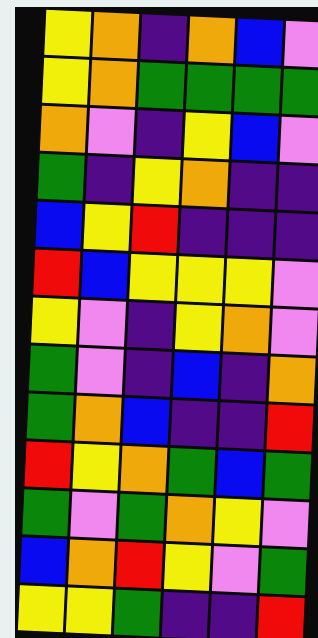[["yellow", "orange", "indigo", "orange", "blue", "violet"], ["yellow", "orange", "green", "green", "green", "green"], ["orange", "violet", "indigo", "yellow", "blue", "violet"], ["green", "indigo", "yellow", "orange", "indigo", "indigo"], ["blue", "yellow", "red", "indigo", "indigo", "indigo"], ["red", "blue", "yellow", "yellow", "yellow", "violet"], ["yellow", "violet", "indigo", "yellow", "orange", "violet"], ["green", "violet", "indigo", "blue", "indigo", "orange"], ["green", "orange", "blue", "indigo", "indigo", "red"], ["red", "yellow", "orange", "green", "blue", "green"], ["green", "violet", "green", "orange", "yellow", "violet"], ["blue", "orange", "red", "yellow", "violet", "green"], ["yellow", "yellow", "green", "indigo", "indigo", "red"]]